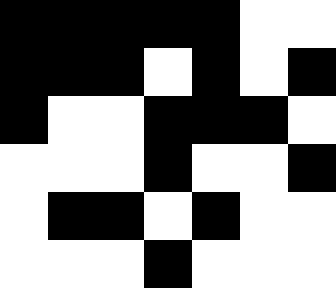[["black", "black", "black", "black", "black", "white", "white"], ["black", "black", "black", "white", "black", "white", "black"], ["black", "white", "white", "black", "black", "black", "white"], ["white", "white", "white", "black", "white", "white", "black"], ["white", "black", "black", "white", "black", "white", "white"], ["white", "white", "white", "black", "white", "white", "white"]]